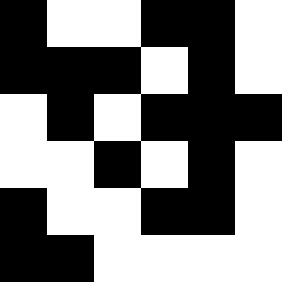[["black", "white", "white", "black", "black", "white"], ["black", "black", "black", "white", "black", "white"], ["white", "black", "white", "black", "black", "black"], ["white", "white", "black", "white", "black", "white"], ["black", "white", "white", "black", "black", "white"], ["black", "black", "white", "white", "white", "white"]]